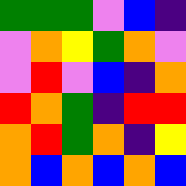[["green", "green", "green", "violet", "blue", "indigo"], ["violet", "orange", "yellow", "green", "orange", "violet"], ["violet", "red", "violet", "blue", "indigo", "orange"], ["red", "orange", "green", "indigo", "red", "red"], ["orange", "red", "green", "orange", "indigo", "yellow"], ["orange", "blue", "orange", "blue", "orange", "blue"]]